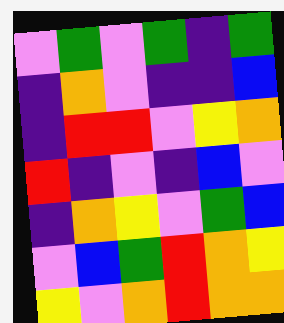[["violet", "green", "violet", "green", "indigo", "green"], ["indigo", "orange", "violet", "indigo", "indigo", "blue"], ["indigo", "red", "red", "violet", "yellow", "orange"], ["red", "indigo", "violet", "indigo", "blue", "violet"], ["indigo", "orange", "yellow", "violet", "green", "blue"], ["violet", "blue", "green", "red", "orange", "yellow"], ["yellow", "violet", "orange", "red", "orange", "orange"]]